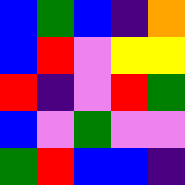[["blue", "green", "blue", "indigo", "orange"], ["blue", "red", "violet", "yellow", "yellow"], ["red", "indigo", "violet", "red", "green"], ["blue", "violet", "green", "violet", "violet"], ["green", "red", "blue", "blue", "indigo"]]